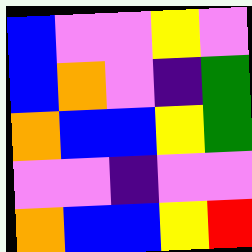[["blue", "violet", "violet", "yellow", "violet"], ["blue", "orange", "violet", "indigo", "green"], ["orange", "blue", "blue", "yellow", "green"], ["violet", "violet", "indigo", "violet", "violet"], ["orange", "blue", "blue", "yellow", "red"]]